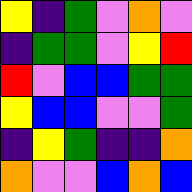[["yellow", "indigo", "green", "violet", "orange", "violet"], ["indigo", "green", "green", "violet", "yellow", "red"], ["red", "violet", "blue", "blue", "green", "green"], ["yellow", "blue", "blue", "violet", "violet", "green"], ["indigo", "yellow", "green", "indigo", "indigo", "orange"], ["orange", "violet", "violet", "blue", "orange", "blue"]]